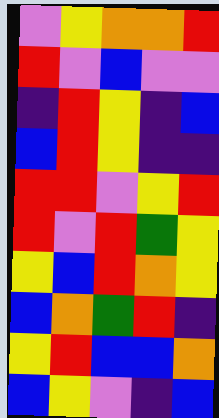[["violet", "yellow", "orange", "orange", "red"], ["red", "violet", "blue", "violet", "violet"], ["indigo", "red", "yellow", "indigo", "blue"], ["blue", "red", "yellow", "indigo", "indigo"], ["red", "red", "violet", "yellow", "red"], ["red", "violet", "red", "green", "yellow"], ["yellow", "blue", "red", "orange", "yellow"], ["blue", "orange", "green", "red", "indigo"], ["yellow", "red", "blue", "blue", "orange"], ["blue", "yellow", "violet", "indigo", "blue"]]